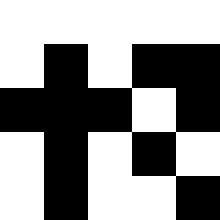[["white", "white", "white", "white", "white"], ["white", "black", "white", "black", "black"], ["black", "black", "black", "white", "black"], ["white", "black", "white", "black", "white"], ["white", "black", "white", "white", "black"]]